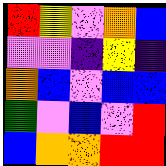[["red", "yellow", "violet", "orange", "blue"], ["violet", "violet", "indigo", "yellow", "indigo"], ["orange", "blue", "violet", "blue", "blue"], ["green", "violet", "blue", "violet", "red"], ["blue", "orange", "orange", "red", "red"]]